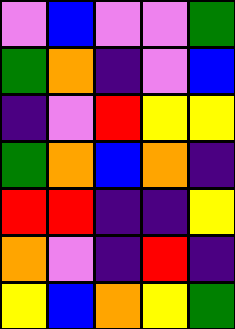[["violet", "blue", "violet", "violet", "green"], ["green", "orange", "indigo", "violet", "blue"], ["indigo", "violet", "red", "yellow", "yellow"], ["green", "orange", "blue", "orange", "indigo"], ["red", "red", "indigo", "indigo", "yellow"], ["orange", "violet", "indigo", "red", "indigo"], ["yellow", "blue", "orange", "yellow", "green"]]